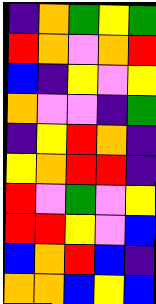[["indigo", "orange", "green", "yellow", "green"], ["red", "orange", "violet", "orange", "red"], ["blue", "indigo", "yellow", "violet", "yellow"], ["orange", "violet", "violet", "indigo", "green"], ["indigo", "yellow", "red", "orange", "indigo"], ["yellow", "orange", "red", "red", "indigo"], ["red", "violet", "green", "violet", "yellow"], ["red", "red", "yellow", "violet", "blue"], ["blue", "orange", "red", "blue", "indigo"], ["orange", "orange", "blue", "yellow", "blue"]]